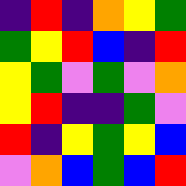[["indigo", "red", "indigo", "orange", "yellow", "green"], ["green", "yellow", "red", "blue", "indigo", "red"], ["yellow", "green", "violet", "green", "violet", "orange"], ["yellow", "red", "indigo", "indigo", "green", "violet"], ["red", "indigo", "yellow", "green", "yellow", "blue"], ["violet", "orange", "blue", "green", "blue", "red"]]